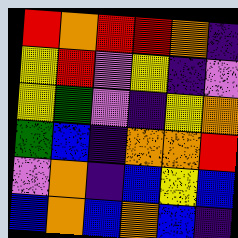[["red", "orange", "red", "red", "orange", "indigo"], ["yellow", "red", "violet", "yellow", "indigo", "violet"], ["yellow", "green", "violet", "indigo", "yellow", "orange"], ["green", "blue", "indigo", "orange", "orange", "red"], ["violet", "orange", "indigo", "blue", "yellow", "blue"], ["blue", "orange", "blue", "orange", "blue", "indigo"]]